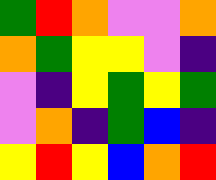[["green", "red", "orange", "violet", "violet", "orange"], ["orange", "green", "yellow", "yellow", "violet", "indigo"], ["violet", "indigo", "yellow", "green", "yellow", "green"], ["violet", "orange", "indigo", "green", "blue", "indigo"], ["yellow", "red", "yellow", "blue", "orange", "red"]]